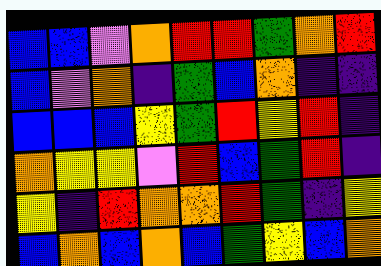[["blue", "blue", "violet", "orange", "red", "red", "green", "orange", "red"], ["blue", "violet", "orange", "indigo", "green", "blue", "orange", "indigo", "indigo"], ["blue", "blue", "blue", "yellow", "green", "red", "yellow", "red", "indigo"], ["orange", "yellow", "yellow", "violet", "red", "blue", "green", "red", "indigo"], ["yellow", "indigo", "red", "orange", "orange", "red", "green", "indigo", "yellow"], ["blue", "orange", "blue", "orange", "blue", "green", "yellow", "blue", "orange"]]